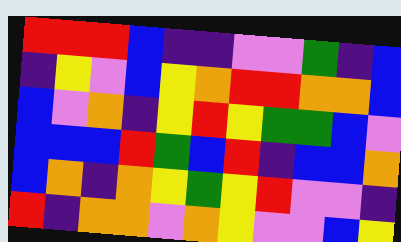[["red", "red", "red", "blue", "indigo", "indigo", "violet", "violet", "green", "indigo", "blue"], ["indigo", "yellow", "violet", "blue", "yellow", "orange", "red", "red", "orange", "orange", "blue"], ["blue", "violet", "orange", "indigo", "yellow", "red", "yellow", "green", "green", "blue", "violet"], ["blue", "blue", "blue", "red", "green", "blue", "red", "indigo", "blue", "blue", "orange"], ["blue", "orange", "indigo", "orange", "yellow", "green", "yellow", "red", "violet", "violet", "indigo"], ["red", "indigo", "orange", "orange", "violet", "orange", "yellow", "violet", "violet", "blue", "yellow"]]